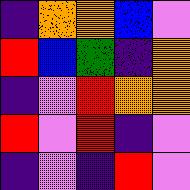[["indigo", "orange", "orange", "blue", "violet"], ["red", "blue", "green", "indigo", "orange"], ["indigo", "violet", "red", "orange", "orange"], ["red", "violet", "red", "indigo", "violet"], ["indigo", "violet", "indigo", "red", "violet"]]